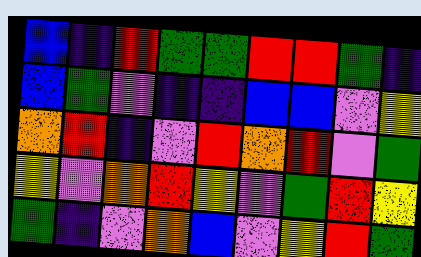[["blue", "indigo", "red", "green", "green", "red", "red", "green", "indigo"], ["blue", "green", "violet", "indigo", "indigo", "blue", "blue", "violet", "yellow"], ["orange", "red", "indigo", "violet", "red", "orange", "red", "violet", "green"], ["yellow", "violet", "orange", "red", "yellow", "violet", "green", "red", "yellow"], ["green", "indigo", "violet", "orange", "blue", "violet", "yellow", "red", "green"]]